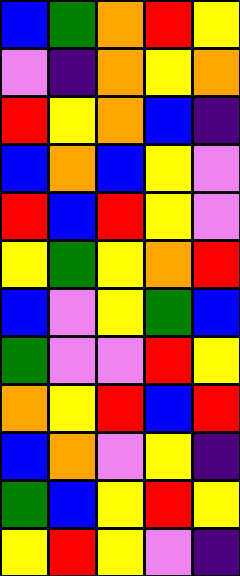[["blue", "green", "orange", "red", "yellow"], ["violet", "indigo", "orange", "yellow", "orange"], ["red", "yellow", "orange", "blue", "indigo"], ["blue", "orange", "blue", "yellow", "violet"], ["red", "blue", "red", "yellow", "violet"], ["yellow", "green", "yellow", "orange", "red"], ["blue", "violet", "yellow", "green", "blue"], ["green", "violet", "violet", "red", "yellow"], ["orange", "yellow", "red", "blue", "red"], ["blue", "orange", "violet", "yellow", "indigo"], ["green", "blue", "yellow", "red", "yellow"], ["yellow", "red", "yellow", "violet", "indigo"]]